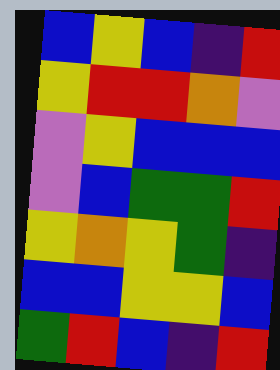[["blue", "yellow", "blue", "indigo", "red"], ["yellow", "red", "red", "orange", "violet"], ["violet", "yellow", "blue", "blue", "blue"], ["violet", "blue", "green", "green", "red"], ["yellow", "orange", "yellow", "green", "indigo"], ["blue", "blue", "yellow", "yellow", "blue"], ["green", "red", "blue", "indigo", "red"]]